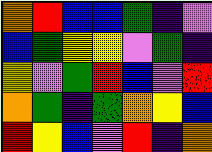[["orange", "red", "blue", "blue", "green", "indigo", "violet"], ["blue", "green", "yellow", "yellow", "violet", "green", "indigo"], ["yellow", "violet", "green", "red", "blue", "violet", "red"], ["orange", "green", "indigo", "green", "orange", "yellow", "blue"], ["red", "yellow", "blue", "violet", "red", "indigo", "orange"]]